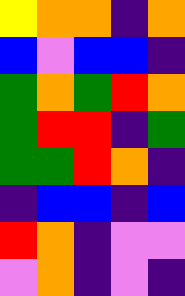[["yellow", "orange", "orange", "indigo", "orange"], ["blue", "violet", "blue", "blue", "indigo"], ["green", "orange", "green", "red", "orange"], ["green", "red", "red", "indigo", "green"], ["green", "green", "red", "orange", "indigo"], ["indigo", "blue", "blue", "indigo", "blue"], ["red", "orange", "indigo", "violet", "violet"], ["violet", "orange", "indigo", "violet", "indigo"]]